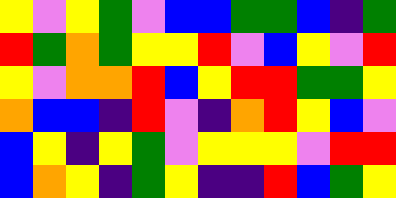[["yellow", "violet", "yellow", "green", "violet", "blue", "blue", "green", "green", "blue", "indigo", "green"], ["red", "green", "orange", "green", "yellow", "yellow", "red", "violet", "blue", "yellow", "violet", "red"], ["yellow", "violet", "orange", "orange", "red", "blue", "yellow", "red", "red", "green", "green", "yellow"], ["orange", "blue", "blue", "indigo", "red", "violet", "indigo", "orange", "red", "yellow", "blue", "violet"], ["blue", "yellow", "indigo", "yellow", "green", "violet", "yellow", "yellow", "yellow", "violet", "red", "red"], ["blue", "orange", "yellow", "indigo", "green", "yellow", "indigo", "indigo", "red", "blue", "green", "yellow"]]